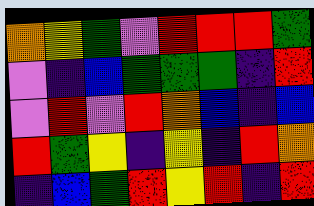[["orange", "yellow", "green", "violet", "red", "red", "red", "green"], ["violet", "indigo", "blue", "green", "green", "green", "indigo", "red"], ["violet", "red", "violet", "red", "orange", "blue", "indigo", "blue"], ["red", "green", "yellow", "indigo", "yellow", "indigo", "red", "orange"], ["indigo", "blue", "green", "red", "yellow", "red", "indigo", "red"]]